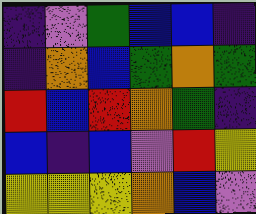[["indigo", "violet", "green", "blue", "blue", "indigo"], ["indigo", "orange", "blue", "green", "orange", "green"], ["red", "blue", "red", "orange", "green", "indigo"], ["blue", "indigo", "blue", "violet", "red", "yellow"], ["yellow", "yellow", "yellow", "orange", "blue", "violet"]]